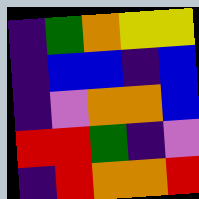[["indigo", "green", "orange", "yellow", "yellow"], ["indigo", "blue", "blue", "indigo", "blue"], ["indigo", "violet", "orange", "orange", "blue"], ["red", "red", "green", "indigo", "violet"], ["indigo", "red", "orange", "orange", "red"]]